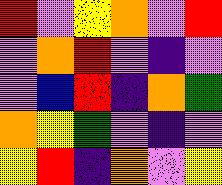[["red", "violet", "yellow", "orange", "violet", "red"], ["violet", "orange", "red", "violet", "indigo", "violet"], ["violet", "blue", "red", "indigo", "orange", "green"], ["orange", "yellow", "green", "violet", "indigo", "violet"], ["yellow", "red", "indigo", "orange", "violet", "yellow"]]